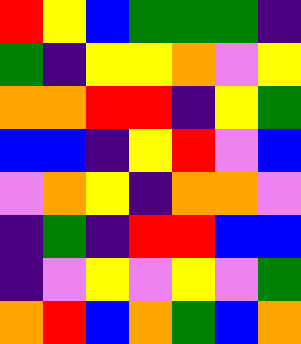[["red", "yellow", "blue", "green", "green", "green", "indigo"], ["green", "indigo", "yellow", "yellow", "orange", "violet", "yellow"], ["orange", "orange", "red", "red", "indigo", "yellow", "green"], ["blue", "blue", "indigo", "yellow", "red", "violet", "blue"], ["violet", "orange", "yellow", "indigo", "orange", "orange", "violet"], ["indigo", "green", "indigo", "red", "red", "blue", "blue"], ["indigo", "violet", "yellow", "violet", "yellow", "violet", "green"], ["orange", "red", "blue", "orange", "green", "blue", "orange"]]